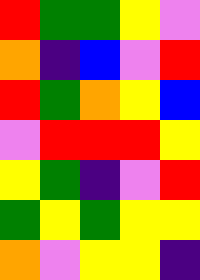[["red", "green", "green", "yellow", "violet"], ["orange", "indigo", "blue", "violet", "red"], ["red", "green", "orange", "yellow", "blue"], ["violet", "red", "red", "red", "yellow"], ["yellow", "green", "indigo", "violet", "red"], ["green", "yellow", "green", "yellow", "yellow"], ["orange", "violet", "yellow", "yellow", "indigo"]]